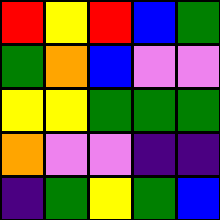[["red", "yellow", "red", "blue", "green"], ["green", "orange", "blue", "violet", "violet"], ["yellow", "yellow", "green", "green", "green"], ["orange", "violet", "violet", "indigo", "indigo"], ["indigo", "green", "yellow", "green", "blue"]]